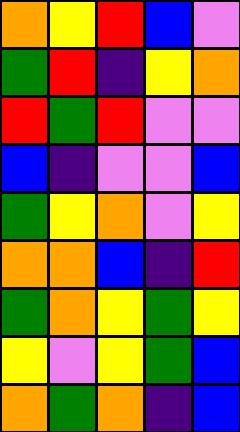[["orange", "yellow", "red", "blue", "violet"], ["green", "red", "indigo", "yellow", "orange"], ["red", "green", "red", "violet", "violet"], ["blue", "indigo", "violet", "violet", "blue"], ["green", "yellow", "orange", "violet", "yellow"], ["orange", "orange", "blue", "indigo", "red"], ["green", "orange", "yellow", "green", "yellow"], ["yellow", "violet", "yellow", "green", "blue"], ["orange", "green", "orange", "indigo", "blue"]]